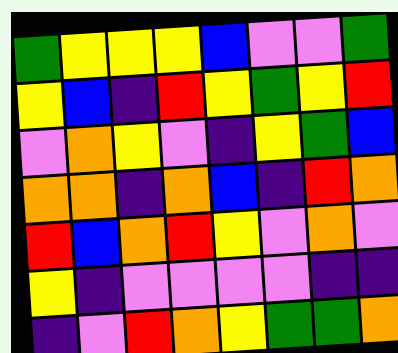[["green", "yellow", "yellow", "yellow", "blue", "violet", "violet", "green"], ["yellow", "blue", "indigo", "red", "yellow", "green", "yellow", "red"], ["violet", "orange", "yellow", "violet", "indigo", "yellow", "green", "blue"], ["orange", "orange", "indigo", "orange", "blue", "indigo", "red", "orange"], ["red", "blue", "orange", "red", "yellow", "violet", "orange", "violet"], ["yellow", "indigo", "violet", "violet", "violet", "violet", "indigo", "indigo"], ["indigo", "violet", "red", "orange", "yellow", "green", "green", "orange"]]